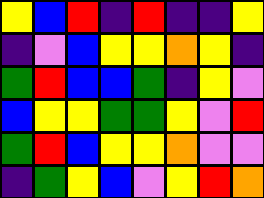[["yellow", "blue", "red", "indigo", "red", "indigo", "indigo", "yellow"], ["indigo", "violet", "blue", "yellow", "yellow", "orange", "yellow", "indigo"], ["green", "red", "blue", "blue", "green", "indigo", "yellow", "violet"], ["blue", "yellow", "yellow", "green", "green", "yellow", "violet", "red"], ["green", "red", "blue", "yellow", "yellow", "orange", "violet", "violet"], ["indigo", "green", "yellow", "blue", "violet", "yellow", "red", "orange"]]